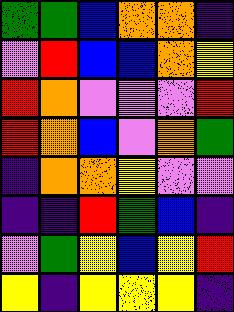[["green", "green", "blue", "orange", "orange", "indigo"], ["violet", "red", "blue", "blue", "orange", "yellow"], ["red", "orange", "violet", "violet", "violet", "red"], ["red", "orange", "blue", "violet", "orange", "green"], ["indigo", "orange", "orange", "yellow", "violet", "violet"], ["indigo", "indigo", "red", "green", "blue", "indigo"], ["violet", "green", "yellow", "blue", "yellow", "red"], ["yellow", "indigo", "yellow", "yellow", "yellow", "indigo"]]